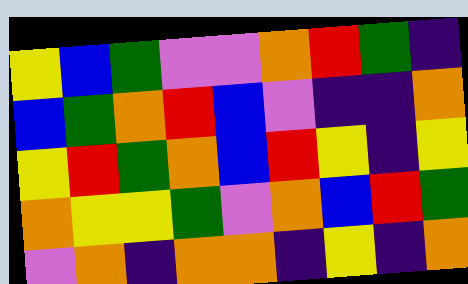[["yellow", "blue", "green", "violet", "violet", "orange", "red", "green", "indigo"], ["blue", "green", "orange", "red", "blue", "violet", "indigo", "indigo", "orange"], ["yellow", "red", "green", "orange", "blue", "red", "yellow", "indigo", "yellow"], ["orange", "yellow", "yellow", "green", "violet", "orange", "blue", "red", "green"], ["violet", "orange", "indigo", "orange", "orange", "indigo", "yellow", "indigo", "orange"]]